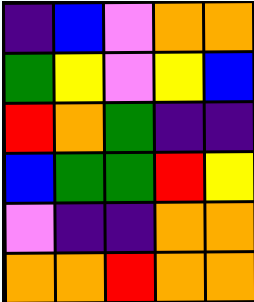[["indigo", "blue", "violet", "orange", "orange"], ["green", "yellow", "violet", "yellow", "blue"], ["red", "orange", "green", "indigo", "indigo"], ["blue", "green", "green", "red", "yellow"], ["violet", "indigo", "indigo", "orange", "orange"], ["orange", "orange", "red", "orange", "orange"]]